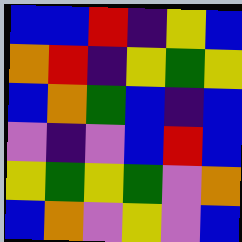[["blue", "blue", "red", "indigo", "yellow", "blue"], ["orange", "red", "indigo", "yellow", "green", "yellow"], ["blue", "orange", "green", "blue", "indigo", "blue"], ["violet", "indigo", "violet", "blue", "red", "blue"], ["yellow", "green", "yellow", "green", "violet", "orange"], ["blue", "orange", "violet", "yellow", "violet", "blue"]]